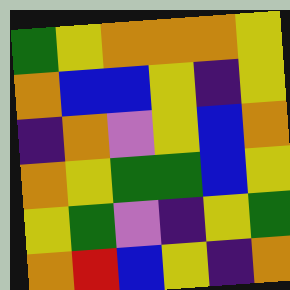[["green", "yellow", "orange", "orange", "orange", "yellow"], ["orange", "blue", "blue", "yellow", "indigo", "yellow"], ["indigo", "orange", "violet", "yellow", "blue", "orange"], ["orange", "yellow", "green", "green", "blue", "yellow"], ["yellow", "green", "violet", "indigo", "yellow", "green"], ["orange", "red", "blue", "yellow", "indigo", "orange"]]